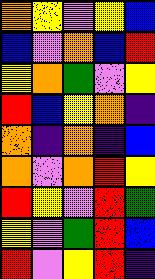[["orange", "yellow", "violet", "yellow", "blue"], ["blue", "violet", "orange", "blue", "red"], ["yellow", "orange", "green", "violet", "yellow"], ["red", "blue", "yellow", "orange", "indigo"], ["orange", "indigo", "orange", "indigo", "blue"], ["orange", "violet", "orange", "red", "yellow"], ["red", "yellow", "violet", "red", "green"], ["yellow", "violet", "green", "red", "blue"], ["red", "violet", "yellow", "red", "indigo"]]